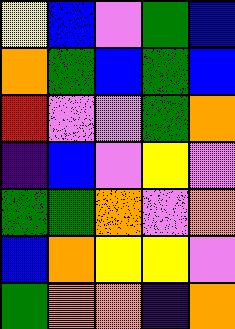[["yellow", "blue", "violet", "green", "blue"], ["orange", "green", "blue", "green", "blue"], ["red", "violet", "violet", "green", "orange"], ["indigo", "blue", "violet", "yellow", "violet"], ["green", "green", "orange", "violet", "orange"], ["blue", "orange", "yellow", "yellow", "violet"], ["green", "orange", "orange", "indigo", "orange"]]